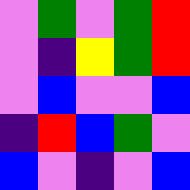[["violet", "green", "violet", "green", "red"], ["violet", "indigo", "yellow", "green", "red"], ["violet", "blue", "violet", "violet", "blue"], ["indigo", "red", "blue", "green", "violet"], ["blue", "violet", "indigo", "violet", "blue"]]